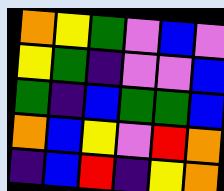[["orange", "yellow", "green", "violet", "blue", "violet"], ["yellow", "green", "indigo", "violet", "violet", "blue"], ["green", "indigo", "blue", "green", "green", "blue"], ["orange", "blue", "yellow", "violet", "red", "orange"], ["indigo", "blue", "red", "indigo", "yellow", "orange"]]